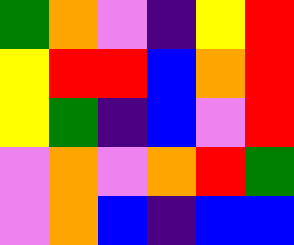[["green", "orange", "violet", "indigo", "yellow", "red"], ["yellow", "red", "red", "blue", "orange", "red"], ["yellow", "green", "indigo", "blue", "violet", "red"], ["violet", "orange", "violet", "orange", "red", "green"], ["violet", "orange", "blue", "indigo", "blue", "blue"]]